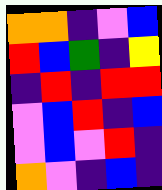[["orange", "orange", "indigo", "violet", "blue"], ["red", "blue", "green", "indigo", "yellow"], ["indigo", "red", "indigo", "red", "red"], ["violet", "blue", "red", "indigo", "blue"], ["violet", "blue", "violet", "red", "indigo"], ["orange", "violet", "indigo", "blue", "indigo"]]